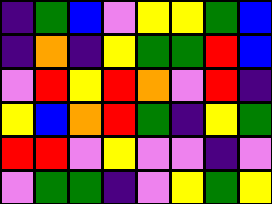[["indigo", "green", "blue", "violet", "yellow", "yellow", "green", "blue"], ["indigo", "orange", "indigo", "yellow", "green", "green", "red", "blue"], ["violet", "red", "yellow", "red", "orange", "violet", "red", "indigo"], ["yellow", "blue", "orange", "red", "green", "indigo", "yellow", "green"], ["red", "red", "violet", "yellow", "violet", "violet", "indigo", "violet"], ["violet", "green", "green", "indigo", "violet", "yellow", "green", "yellow"]]